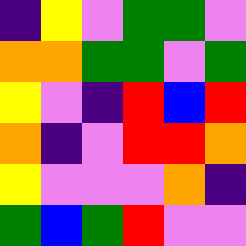[["indigo", "yellow", "violet", "green", "green", "violet"], ["orange", "orange", "green", "green", "violet", "green"], ["yellow", "violet", "indigo", "red", "blue", "red"], ["orange", "indigo", "violet", "red", "red", "orange"], ["yellow", "violet", "violet", "violet", "orange", "indigo"], ["green", "blue", "green", "red", "violet", "violet"]]